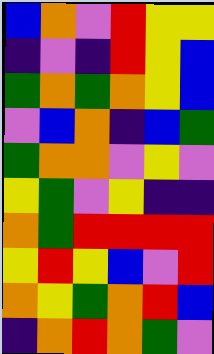[["blue", "orange", "violet", "red", "yellow", "yellow"], ["indigo", "violet", "indigo", "red", "yellow", "blue"], ["green", "orange", "green", "orange", "yellow", "blue"], ["violet", "blue", "orange", "indigo", "blue", "green"], ["green", "orange", "orange", "violet", "yellow", "violet"], ["yellow", "green", "violet", "yellow", "indigo", "indigo"], ["orange", "green", "red", "red", "red", "red"], ["yellow", "red", "yellow", "blue", "violet", "red"], ["orange", "yellow", "green", "orange", "red", "blue"], ["indigo", "orange", "red", "orange", "green", "violet"]]